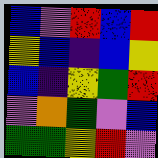[["blue", "violet", "red", "blue", "red"], ["yellow", "blue", "indigo", "blue", "yellow"], ["blue", "indigo", "yellow", "green", "red"], ["violet", "orange", "green", "violet", "blue"], ["green", "green", "yellow", "red", "violet"]]